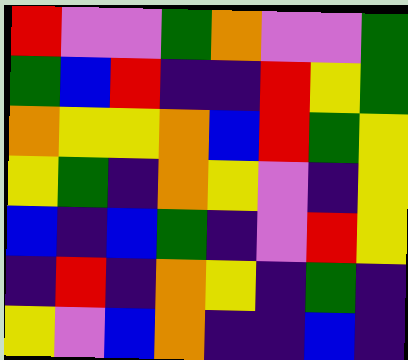[["red", "violet", "violet", "green", "orange", "violet", "violet", "green"], ["green", "blue", "red", "indigo", "indigo", "red", "yellow", "green"], ["orange", "yellow", "yellow", "orange", "blue", "red", "green", "yellow"], ["yellow", "green", "indigo", "orange", "yellow", "violet", "indigo", "yellow"], ["blue", "indigo", "blue", "green", "indigo", "violet", "red", "yellow"], ["indigo", "red", "indigo", "orange", "yellow", "indigo", "green", "indigo"], ["yellow", "violet", "blue", "orange", "indigo", "indigo", "blue", "indigo"]]